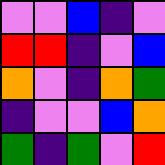[["violet", "violet", "blue", "indigo", "violet"], ["red", "red", "indigo", "violet", "blue"], ["orange", "violet", "indigo", "orange", "green"], ["indigo", "violet", "violet", "blue", "orange"], ["green", "indigo", "green", "violet", "red"]]